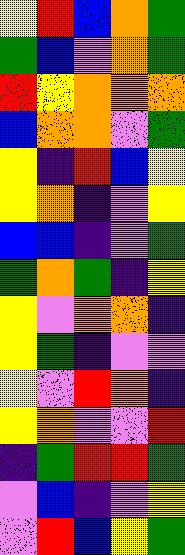[["yellow", "red", "blue", "orange", "green"], ["green", "blue", "violet", "orange", "green"], ["red", "yellow", "orange", "orange", "orange"], ["blue", "orange", "orange", "violet", "green"], ["yellow", "indigo", "red", "blue", "yellow"], ["yellow", "orange", "indigo", "violet", "yellow"], ["blue", "blue", "indigo", "violet", "green"], ["green", "orange", "green", "indigo", "yellow"], ["yellow", "violet", "orange", "orange", "indigo"], ["yellow", "green", "indigo", "violet", "violet"], ["yellow", "violet", "red", "orange", "indigo"], ["yellow", "orange", "violet", "violet", "red"], ["indigo", "green", "red", "red", "green"], ["violet", "blue", "indigo", "violet", "yellow"], ["violet", "red", "blue", "yellow", "green"]]